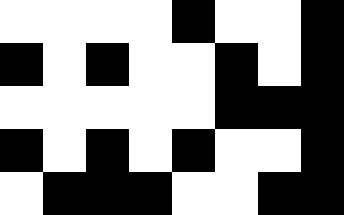[["white", "white", "white", "white", "black", "white", "white", "black"], ["black", "white", "black", "white", "white", "black", "white", "black"], ["white", "white", "white", "white", "white", "black", "black", "black"], ["black", "white", "black", "white", "black", "white", "white", "black"], ["white", "black", "black", "black", "white", "white", "black", "black"]]